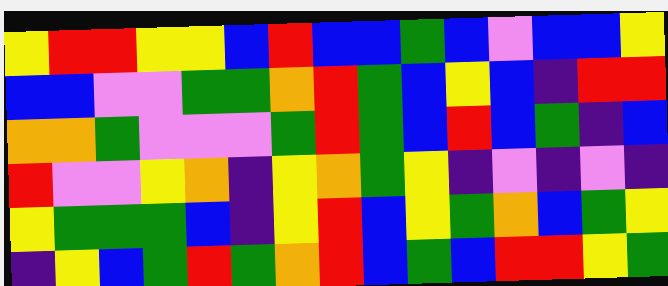[["yellow", "red", "red", "yellow", "yellow", "blue", "red", "blue", "blue", "green", "blue", "violet", "blue", "blue", "yellow"], ["blue", "blue", "violet", "violet", "green", "green", "orange", "red", "green", "blue", "yellow", "blue", "indigo", "red", "red"], ["orange", "orange", "green", "violet", "violet", "violet", "green", "red", "green", "blue", "red", "blue", "green", "indigo", "blue"], ["red", "violet", "violet", "yellow", "orange", "indigo", "yellow", "orange", "green", "yellow", "indigo", "violet", "indigo", "violet", "indigo"], ["yellow", "green", "green", "green", "blue", "indigo", "yellow", "red", "blue", "yellow", "green", "orange", "blue", "green", "yellow"], ["indigo", "yellow", "blue", "green", "red", "green", "orange", "red", "blue", "green", "blue", "red", "red", "yellow", "green"]]